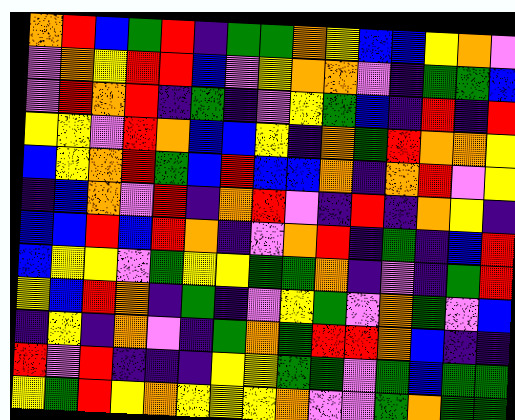[["orange", "red", "blue", "green", "red", "indigo", "green", "green", "orange", "yellow", "blue", "blue", "yellow", "orange", "violet"], ["violet", "orange", "yellow", "red", "red", "blue", "violet", "yellow", "orange", "orange", "violet", "indigo", "green", "green", "blue"], ["violet", "red", "orange", "red", "indigo", "green", "indigo", "violet", "yellow", "green", "blue", "indigo", "red", "indigo", "red"], ["yellow", "yellow", "violet", "red", "orange", "blue", "blue", "yellow", "indigo", "orange", "green", "red", "orange", "orange", "yellow"], ["blue", "yellow", "orange", "red", "green", "blue", "red", "blue", "blue", "orange", "indigo", "orange", "red", "violet", "yellow"], ["indigo", "blue", "orange", "violet", "red", "indigo", "orange", "red", "violet", "indigo", "red", "indigo", "orange", "yellow", "indigo"], ["blue", "blue", "red", "blue", "red", "orange", "indigo", "violet", "orange", "red", "indigo", "green", "indigo", "blue", "red"], ["blue", "yellow", "yellow", "violet", "green", "yellow", "yellow", "green", "green", "orange", "indigo", "violet", "indigo", "green", "red"], ["yellow", "blue", "red", "orange", "indigo", "green", "indigo", "violet", "yellow", "green", "violet", "orange", "green", "violet", "blue"], ["indigo", "yellow", "indigo", "orange", "violet", "indigo", "green", "orange", "green", "red", "red", "orange", "blue", "indigo", "indigo"], ["red", "violet", "red", "indigo", "indigo", "indigo", "yellow", "yellow", "green", "green", "violet", "green", "blue", "green", "green"], ["yellow", "green", "red", "yellow", "orange", "yellow", "yellow", "yellow", "orange", "violet", "violet", "green", "orange", "green", "green"]]